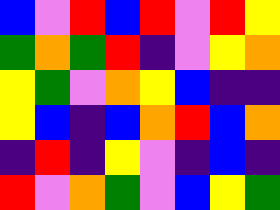[["blue", "violet", "red", "blue", "red", "violet", "red", "yellow"], ["green", "orange", "green", "red", "indigo", "violet", "yellow", "orange"], ["yellow", "green", "violet", "orange", "yellow", "blue", "indigo", "indigo"], ["yellow", "blue", "indigo", "blue", "orange", "red", "blue", "orange"], ["indigo", "red", "indigo", "yellow", "violet", "indigo", "blue", "indigo"], ["red", "violet", "orange", "green", "violet", "blue", "yellow", "green"]]